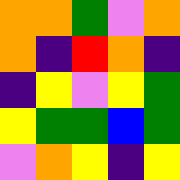[["orange", "orange", "green", "violet", "orange"], ["orange", "indigo", "red", "orange", "indigo"], ["indigo", "yellow", "violet", "yellow", "green"], ["yellow", "green", "green", "blue", "green"], ["violet", "orange", "yellow", "indigo", "yellow"]]